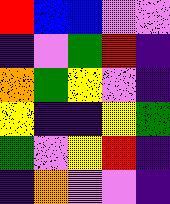[["red", "blue", "blue", "violet", "violet"], ["indigo", "violet", "green", "red", "indigo"], ["orange", "green", "yellow", "violet", "indigo"], ["yellow", "indigo", "indigo", "yellow", "green"], ["green", "violet", "yellow", "red", "indigo"], ["indigo", "orange", "violet", "violet", "indigo"]]